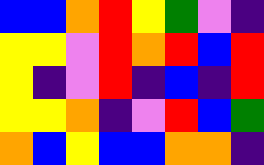[["blue", "blue", "orange", "red", "yellow", "green", "violet", "indigo"], ["yellow", "yellow", "violet", "red", "orange", "red", "blue", "red"], ["yellow", "indigo", "violet", "red", "indigo", "blue", "indigo", "red"], ["yellow", "yellow", "orange", "indigo", "violet", "red", "blue", "green"], ["orange", "blue", "yellow", "blue", "blue", "orange", "orange", "indigo"]]